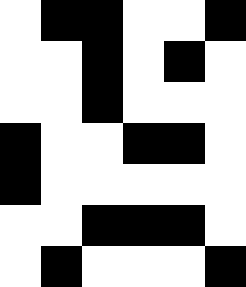[["white", "black", "black", "white", "white", "black"], ["white", "white", "black", "white", "black", "white"], ["white", "white", "black", "white", "white", "white"], ["black", "white", "white", "black", "black", "white"], ["black", "white", "white", "white", "white", "white"], ["white", "white", "black", "black", "black", "white"], ["white", "black", "white", "white", "white", "black"]]